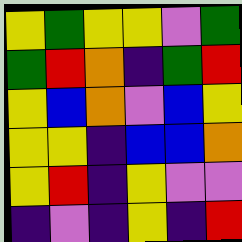[["yellow", "green", "yellow", "yellow", "violet", "green"], ["green", "red", "orange", "indigo", "green", "red"], ["yellow", "blue", "orange", "violet", "blue", "yellow"], ["yellow", "yellow", "indigo", "blue", "blue", "orange"], ["yellow", "red", "indigo", "yellow", "violet", "violet"], ["indigo", "violet", "indigo", "yellow", "indigo", "red"]]